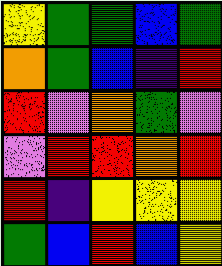[["yellow", "green", "green", "blue", "green"], ["orange", "green", "blue", "indigo", "red"], ["red", "violet", "orange", "green", "violet"], ["violet", "red", "red", "orange", "red"], ["red", "indigo", "yellow", "yellow", "yellow"], ["green", "blue", "red", "blue", "yellow"]]